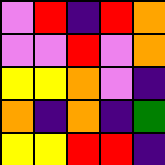[["violet", "red", "indigo", "red", "orange"], ["violet", "violet", "red", "violet", "orange"], ["yellow", "yellow", "orange", "violet", "indigo"], ["orange", "indigo", "orange", "indigo", "green"], ["yellow", "yellow", "red", "red", "indigo"]]